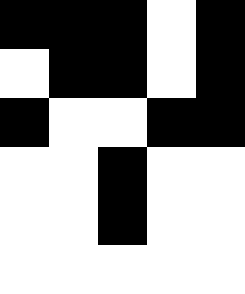[["black", "black", "black", "white", "black"], ["white", "black", "black", "white", "black"], ["black", "white", "white", "black", "black"], ["white", "white", "black", "white", "white"], ["white", "white", "black", "white", "white"], ["white", "white", "white", "white", "white"]]